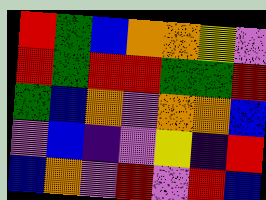[["red", "green", "blue", "orange", "orange", "yellow", "violet"], ["red", "green", "red", "red", "green", "green", "red"], ["green", "blue", "orange", "violet", "orange", "orange", "blue"], ["violet", "blue", "indigo", "violet", "yellow", "indigo", "red"], ["blue", "orange", "violet", "red", "violet", "red", "blue"]]